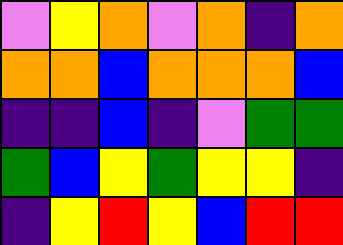[["violet", "yellow", "orange", "violet", "orange", "indigo", "orange"], ["orange", "orange", "blue", "orange", "orange", "orange", "blue"], ["indigo", "indigo", "blue", "indigo", "violet", "green", "green"], ["green", "blue", "yellow", "green", "yellow", "yellow", "indigo"], ["indigo", "yellow", "red", "yellow", "blue", "red", "red"]]